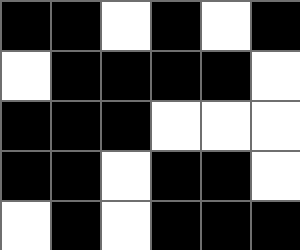[["black", "black", "white", "black", "white", "black"], ["white", "black", "black", "black", "black", "white"], ["black", "black", "black", "white", "white", "white"], ["black", "black", "white", "black", "black", "white"], ["white", "black", "white", "black", "black", "black"]]